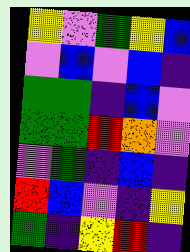[["yellow", "violet", "green", "yellow", "blue"], ["violet", "blue", "violet", "blue", "indigo"], ["green", "green", "indigo", "blue", "violet"], ["green", "green", "red", "orange", "violet"], ["violet", "green", "indigo", "blue", "indigo"], ["red", "blue", "violet", "indigo", "yellow"], ["green", "indigo", "yellow", "red", "indigo"]]